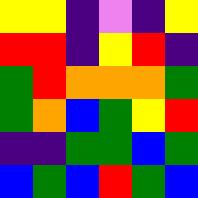[["yellow", "yellow", "indigo", "violet", "indigo", "yellow"], ["red", "red", "indigo", "yellow", "red", "indigo"], ["green", "red", "orange", "orange", "orange", "green"], ["green", "orange", "blue", "green", "yellow", "red"], ["indigo", "indigo", "green", "green", "blue", "green"], ["blue", "green", "blue", "red", "green", "blue"]]